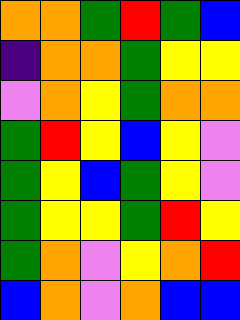[["orange", "orange", "green", "red", "green", "blue"], ["indigo", "orange", "orange", "green", "yellow", "yellow"], ["violet", "orange", "yellow", "green", "orange", "orange"], ["green", "red", "yellow", "blue", "yellow", "violet"], ["green", "yellow", "blue", "green", "yellow", "violet"], ["green", "yellow", "yellow", "green", "red", "yellow"], ["green", "orange", "violet", "yellow", "orange", "red"], ["blue", "orange", "violet", "orange", "blue", "blue"]]